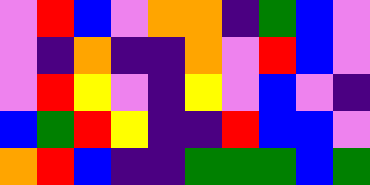[["violet", "red", "blue", "violet", "orange", "orange", "indigo", "green", "blue", "violet"], ["violet", "indigo", "orange", "indigo", "indigo", "orange", "violet", "red", "blue", "violet"], ["violet", "red", "yellow", "violet", "indigo", "yellow", "violet", "blue", "violet", "indigo"], ["blue", "green", "red", "yellow", "indigo", "indigo", "red", "blue", "blue", "violet"], ["orange", "red", "blue", "indigo", "indigo", "green", "green", "green", "blue", "green"]]